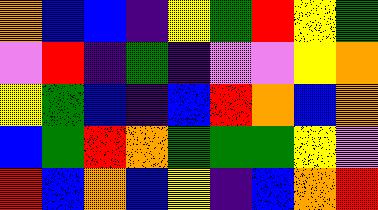[["orange", "blue", "blue", "indigo", "yellow", "green", "red", "yellow", "green"], ["violet", "red", "indigo", "green", "indigo", "violet", "violet", "yellow", "orange"], ["yellow", "green", "blue", "indigo", "blue", "red", "orange", "blue", "orange"], ["blue", "green", "red", "orange", "green", "green", "green", "yellow", "violet"], ["red", "blue", "orange", "blue", "yellow", "indigo", "blue", "orange", "red"]]